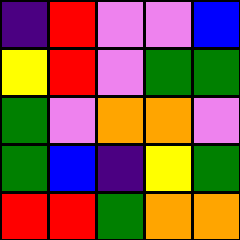[["indigo", "red", "violet", "violet", "blue"], ["yellow", "red", "violet", "green", "green"], ["green", "violet", "orange", "orange", "violet"], ["green", "blue", "indigo", "yellow", "green"], ["red", "red", "green", "orange", "orange"]]